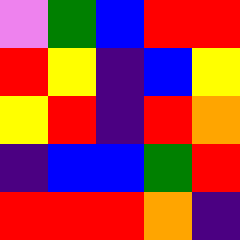[["violet", "green", "blue", "red", "red"], ["red", "yellow", "indigo", "blue", "yellow"], ["yellow", "red", "indigo", "red", "orange"], ["indigo", "blue", "blue", "green", "red"], ["red", "red", "red", "orange", "indigo"]]